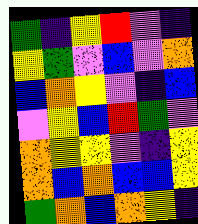[["green", "indigo", "yellow", "red", "violet", "indigo"], ["yellow", "green", "violet", "blue", "violet", "orange"], ["blue", "orange", "yellow", "violet", "indigo", "blue"], ["violet", "yellow", "blue", "red", "green", "violet"], ["orange", "yellow", "yellow", "violet", "indigo", "yellow"], ["orange", "blue", "orange", "blue", "blue", "yellow"], ["green", "orange", "blue", "orange", "yellow", "indigo"]]